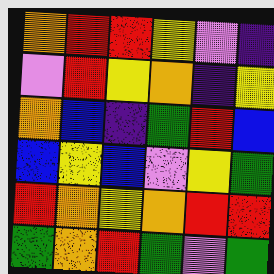[["orange", "red", "red", "yellow", "violet", "indigo"], ["violet", "red", "yellow", "orange", "indigo", "yellow"], ["orange", "blue", "indigo", "green", "red", "blue"], ["blue", "yellow", "blue", "violet", "yellow", "green"], ["red", "orange", "yellow", "orange", "red", "red"], ["green", "orange", "red", "green", "violet", "green"]]